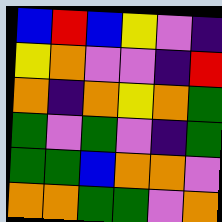[["blue", "red", "blue", "yellow", "violet", "indigo"], ["yellow", "orange", "violet", "violet", "indigo", "red"], ["orange", "indigo", "orange", "yellow", "orange", "green"], ["green", "violet", "green", "violet", "indigo", "green"], ["green", "green", "blue", "orange", "orange", "violet"], ["orange", "orange", "green", "green", "violet", "orange"]]